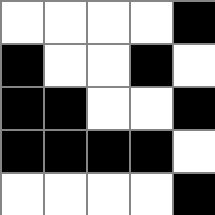[["white", "white", "white", "white", "black"], ["black", "white", "white", "black", "white"], ["black", "black", "white", "white", "black"], ["black", "black", "black", "black", "white"], ["white", "white", "white", "white", "black"]]